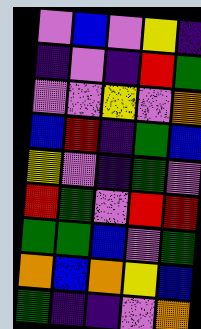[["violet", "blue", "violet", "yellow", "indigo"], ["indigo", "violet", "indigo", "red", "green"], ["violet", "violet", "yellow", "violet", "orange"], ["blue", "red", "indigo", "green", "blue"], ["yellow", "violet", "indigo", "green", "violet"], ["red", "green", "violet", "red", "red"], ["green", "green", "blue", "violet", "green"], ["orange", "blue", "orange", "yellow", "blue"], ["green", "indigo", "indigo", "violet", "orange"]]